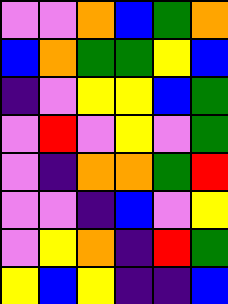[["violet", "violet", "orange", "blue", "green", "orange"], ["blue", "orange", "green", "green", "yellow", "blue"], ["indigo", "violet", "yellow", "yellow", "blue", "green"], ["violet", "red", "violet", "yellow", "violet", "green"], ["violet", "indigo", "orange", "orange", "green", "red"], ["violet", "violet", "indigo", "blue", "violet", "yellow"], ["violet", "yellow", "orange", "indigo", "red", "green"], ["yellow", "blue", "yellow", "indigo", "indigo", "blue"]]